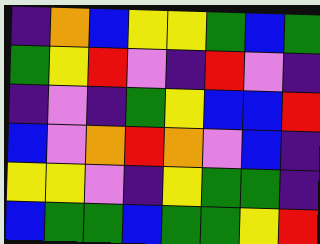[["indigo", "orange", "blue", "yellow", "yellow", "green", "blue", "green"], ["green", "yellow", "red", "violet", "indigo", "red", "violet", "indigo"], ["indigo", "violet", "indigo", "green", "yellow", "blue", "blue", "red"], ["blue", "violet", "orange", "red", "orange", "violet", "blue", "indigo"], ["yellow", "yellow", "violet", "indigo", "yellow", "green", "green", "indigo"], ["blue", "green", "green", "blue", "green", "green", "yellow", "red"]]